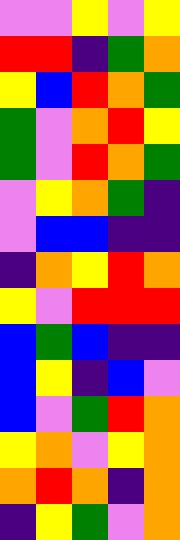[["violet", "violet", "yellow", "violet", "yellow"], ["red", "red", "indigo", "green", "orange"], ["yellow", "blue", "red", "orange", "green"], ["green", "violet", "orange", "red", "yellow"], ["green", "violet", "red", "orange", "green"], ["violet", "yellow", "orange", "green", "indigo"], ["violet", "blue", "blue", "indigo", "indigo"], ["indigo", "orange", "yellow", "red", "orange"], ["yellow", "violet", "red", "red", "red"], ["blue", "green", "blue", "indigo", "indigo"], ["blue", "yellow", "indigo", "blue", "violet"], ["blue", "violet", "green", "red", "orange"], ["yellow", "orange", "violet", "yellow", "orange"], ["orange", "red", "orange", "indigo", "orange"], ["indigo", "yellow", "green", "violet", "orange"]]